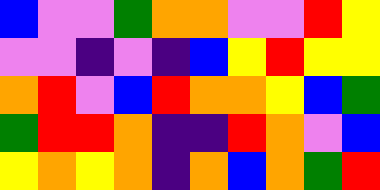[["blue", "violet", "violet", "green", "orange", "orange", "violet", "violet", "red", "yellow"], ["violet", "violet", "indigo", "violet", "indigo", "blue", "yellow", "red", "yellow", "yellow"], ["orange", "red", "violet", "blue", "red", "orange", "orange", "yellow", "blue", "green"], ["green", "red", "red", "orange", "indigo", "indigo", "red", "orange", "violet", "blue"], ["yellow", "orange", "yellow", "orange", "indigo", "orange", "blue", "orange", "green", "red"]]